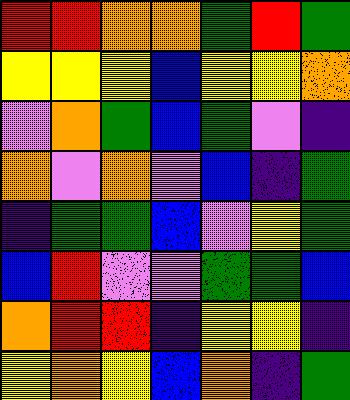[["red", "red", "orange", "orange", "green", "red", "green"], ["yellow", "yellow", "yellow", "blue", "yellow", "yellow", "orange"], ["violet", "orange", "green", "blue", "green", "violet", "indigo"], ["orange", "violet", "orange", "violet", "blue", "indigo", "green"], ["indigo", "green", "green", "blue", "violet", "yellow", "green"], ["blue", "red", "violet", "violet", "green", "green", "blue"], ["orange", "red", "red", "indigo", "yellow", "yellow", "indigo"], ["yellow", "orange", "yellow", "blue", "orange", "indigo", "green"]]